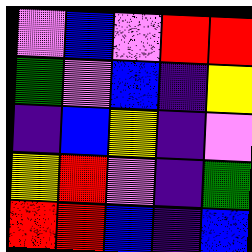[["violet", "blue", "violet", "red", "red"], ["green", "violet", "blue", "indigo", "yellow"], ["indigo", "blue", "yellow", "indigo", "violet"], ["yellow", "red", "violet", "indigo", "green"], ["red", "red", "blue", "indigo", "blue"]]